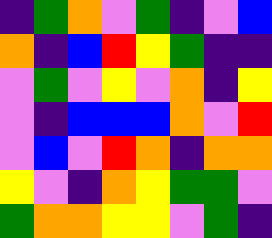[["indigo", "green", "orange", "violet", "green", "indigo", "violet", "blue"], ["orange", "indigo", "blue", "red", "yellow", "green", "indigo", "indigo"], ["violet", "green", "violet", "yellow", "violet", "orange", "indigo", "yellow"], ["violet", "indigo", "blue", "blue", "blue", "orange", "violet", "red"], ["violet", "blue", "violet", "red", "orange", "indigo", "orange", "orange"], ["yellow", "violet", "indigo", "orange", "yellow", "green", "green", "violet"], ["green", "orange", "orange", "yellow", "yellow", "violet", "green", "indigo"]]